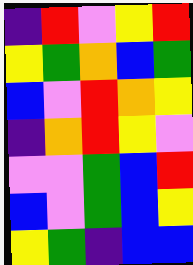[["indigo", "red", "violet", "yellow", "red"], ["yellow", "green", "orange", "blue", "green"], ["blue", "violet", "red", "orange", "yellow"], ["indigo", "orange", "red", "yellow", "violet"], ["violet", "violet", "green", "blue", "red"], ["blue", "violet", "green", "blue", "yellow"], ["yellow", "green", "indigo", "blue", "blue"]]